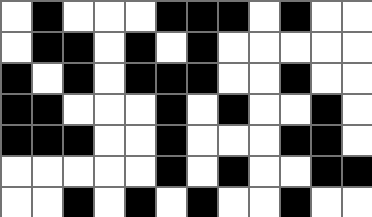[["white", "black", "white", "white", "white", "black", "black", "black", "white", "black", "white", "white"], ["white", "black", "black", "white", "black", "white", "black", "white", "white", "white", "white", "white"], ["black", "white", "black", "white", "black", "black", "black", "white", "white", "black", "white", "white"], ["black", "black", "white", "white", "white", "black", "white", "black", "white", "white", "black", "white"], ["black", "black", "black", "white", "white", "black", "white", "white", "white", "black", "black", "white"], ["white", "white", "white", "white", "white", "black", "white", "black", "white", "white", "black", "black"], ["white", "white", "black", "white", "black", "white", "black", "white", "white", "black", "white", "white"]]